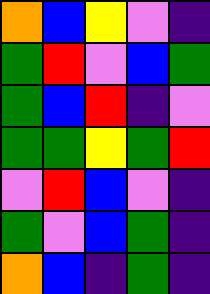[["orange", "blue", "yellow", "violet", "indigo"], ["green", "red", "violet", "blue", "green"], ["green", "blue", "red", "indigo", "violet"], ["green", "green", "yellow", "green", "red"], ["violet", "red", "blue", "violet", "indigo"], ["green", "violet", "blue", "green", "indigo"], ["orange", "blue", "indigo", "green", "indigo"]]